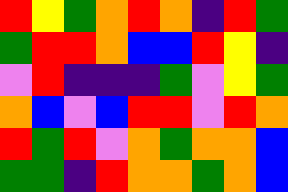[["red", "yellow", "green", "orange", "red", "orange", "indigo", "red", "green"], ["green", "red", "red", "orange", "blue", "blue", "red", "yellow", "indigo"], ["violet", "red", "indigo", "indigo", "indigo", "green", "violet", "yellow", "green"], ["orange", "blue", "violet", "blue", "red", "red", "violet", "red", "orange"], ["red", "green", "red", "violet", "orange", "green", "orange", "orange", "blue"], ["green", "green", "indigo", "red", "orange", "orange", "green", "orange", "blue"]]